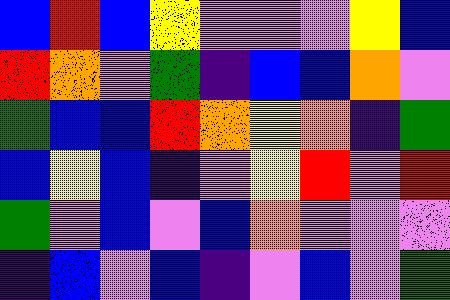[["blue", "red", "blue", "yellow", "violet", "violet", "violet", "yellow", "blue"], ["red", "orange", "violet", "green", "indigo", "blue", "blue", "orange", "violet"], ["green", "blue", "blue", "red", "orange", "yellow", "orange", "indigo", "green"], ["blue", "yellow", "blue", "indigo", "violet", "yellow", "red", "violet", "red"], ["green", "violet", "blue", "violet", "blue", "orange", "violet", "violet", "violet"], ["indigo", "blue", "violet", "blue", "indigo", "violet", "blue", "violet", "green"]]